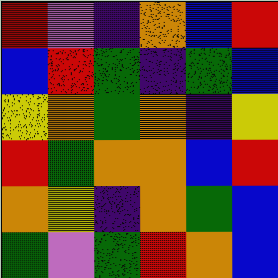[["red", "violet", "indigo", "orange", "blue", "red"], ["blue", "red", "green", "indigo", "green", "blue"], ["yellow", "orange", "green", "orange", "indigo", "yellow"], ["red", "green", "orange", "orange", "blue", "red"], ["orange", "yellow", "indigo", "orange", "green", "blue"], ["green", "violet", "green", "red", "orange", "blue"]]